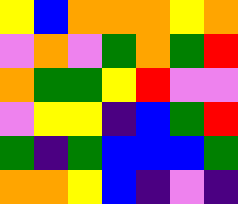[["yellow", "blue", "orange", "orange", "orange", "yellow", "orange"], ["violet", "orange", "violet", "green", "orange", "green", "red"], ["orange", "green", "green", "yellow", "red", "violet", "violet"], ["violet", "yellow", "yellow", "indigo", "blue", "green", "red"], ["green", "indigo", "green", "blue", "blue", "blue", "green"], ["orange", "orange", "yellow", "blue", "indigo", "violet", "indigo"]]